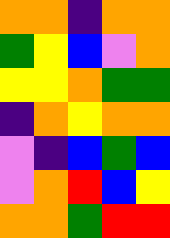[["orange", "orange", "indigo", "orange", "orange"], ["green", "yellow", "blue", "violet", "orange"], ["yellow", "yellow", "orange", "green", "green"], ["indigo", "orange", "yellow", "orange", "orange"], ["violet", "indigo", "blue", "green", "blue"], ["violet", "orange", "red", "blue", "yellow"], ["orange", "orange", "green", "red", "red"]]